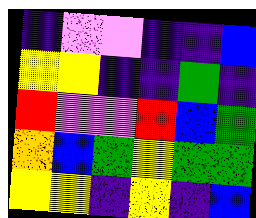[["indigo", "violet", "violet", "indigo", "indigo", "blue"], ["yellow", "yellow", "indigo", "indigo", "green", "indigo"], ["red", "violet", "violet", "red", "blue", "green"], ["orange", "blue", "green", "yellow", "green", "green"], ["yellow", "yellow", "indigo", "yellow", "indigo", "blue"]]